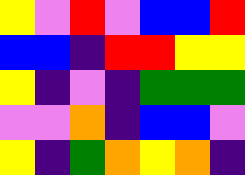[["yellow", "violet", "red", "violet", "blue", "blue", "red"], ["blue", "blue", "indigo", "red", "red", "yellow", "yellow"], ["yellow", "indigo", "violet", "indigo", "green", "green", "green"], ["violet", "violet", "orange", "indigo", "blue", "blue", "violet"], ["yellow", "indigo", "green", "orange", "yellow", "orange", "indigo"]]